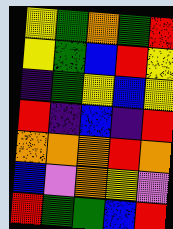[["yellow", "green", "orange", "green", "red"], ["yellow", "green", "blue", "red", "yellow"], ["indigo", "green", "yellow", "blue", "yellow"], ["red", "indigo", "blue", "indigo", "red"], ["orange", "orange", "orange", "red", "orange"], ["blue", "violet", "orange", "yellow", "violet"], ["red", "green", "green", "blue", "red"]]